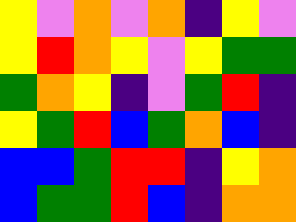[["yellow", "violet", "orange", "violet", "orange", "indigo", "yellow", "violet"], ["yellow", "red", "orange", "yellow", "violet", "yellow", "green", "green"], ["green", "orange", "yellow", "indigo", "violet", "green", "red", "indigo"], ["yellow", "green", "red", "blue", "green", "orange", "blue", "indigo"], ["blue", "blue", "green", "red", "red", "indigo", "yellow", "orange"], ["blue", "green", "green", "red", "blue", "indigo", "orange", "orange"]]